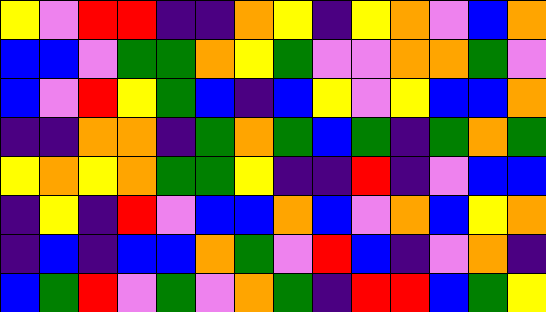[["yellow", "violet", "red", "red", "indigo", "indigo", "orange", "yellow", "indigo", "yellow", "orange", "violet", "blue", "orange"], ["blue", "blue", "violet", "green", "green", "orange", "yellow", "green", "violet", "violet", "orange", "orange", "green", "violet"], ["blue", "violet", "red", "yellow", "green", "blue", "indigo", "blue", "yellow", "violet", "yellow", "blue", "blue", "orange"], ["indigo", "indigo", "orange", "orange", "indigo", "green", "orange", "green", "blue", "green", "indigo", "green", "orange", "green"], ["yellow", "orange", "yellow", "orange", "green", "green", "yellow", "indigo", "indigo", "red", "indigo", "violet", "blue", "blue"], ["indigo", "yellow", "indigo", "red", "violet", "blue", "blue", "orange", "blue", "violet", "orange", "blue", "yellow", "orange"], ["indigo", "blue", "indigo", "blue", "blue", "orange", "green", "violet", "red", "blue", "indigo", "violet", "orange", "indigo"], ["blue", "green", "red", "violet", "green", "violet", "orange", "green", "indigo", "red", "red", "blue", "green", "yellow"]]